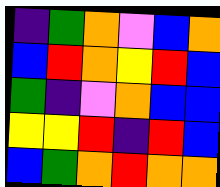[["indigo", "green", "orange", "violet", "blue", "orange"], ["blue", "red", "orange", "yellow", "red", "blue"], ["green", "indigo", "violet", "orange", "blue", "blue"], ["yellow", "yellow", "red", "indigo", "red", "blue"], ["blue", "green", "orange", "red", "orange", "orange"]]